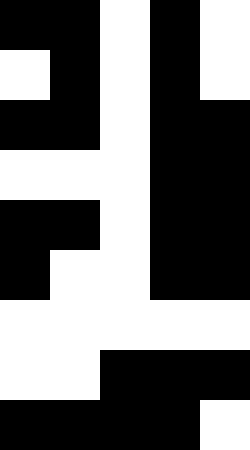[["black", "black", "white", "black", "white"], ["white", "black", "white", "black", "white"], ["black", "black", "white", "black", "black"], ["white", "white", "white", "black", "black"], ["black", "black", "white", "black", "black"], ["black", "white", "white", "black", "black"], ["white", "white", "white", "white", "white"], ["white", "white", "black", "black", "black"], ["black", "black", "black", "black", "white"]]